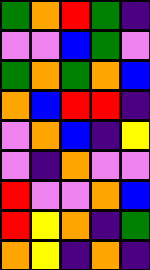[["green", "orange", "red", "green", "indigo"], ["violet", "violet", "blue", "green", "violet"], ["green", "orange", "green", "orange", "blue"], ["orange", "blue", "red", "red", "indigo"], ["violet", "orange", "blue", "indigo", "yellow"], ["violet", "indigo", "orange", "violet", "violet"], ["red", "violet", "violet", "orange", "blue"], ["red", "yellow", "orange", "indigo", "green"], ["orange", "yellow", "indigo", "orange", "indigo"]]